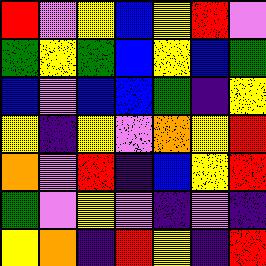[["red", "violet", "yellow", "blue", "yellow", "red", "violet"], ["green", "yellow", "green", "blue", "yellow", "blue", "green"], ["blue", "violet", "blue", "blue", "green", "indigo", "yellow"], ["yellow", "indigo", "yellow", "violet", "orange", "yellow", "red"], ["orange", "violet", "red", "indigo", "blue", "yellow", "red"], ["green", "violet", "yellow", "violet", "indigo", "violet", "indigo"], ["yellow", "orange", "indigo", "red", "yellow", "indigo", "red"]]